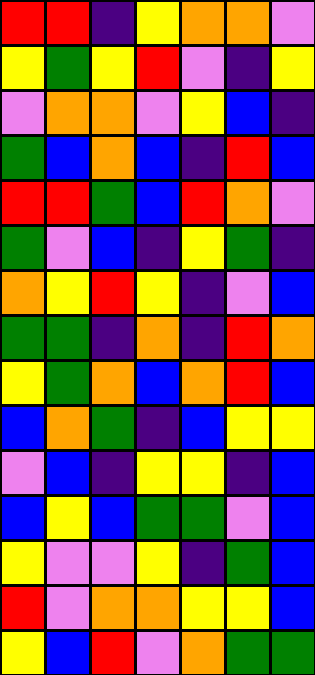[["red", "red", "indigo", "yellow", "orange", "orange", "violet"], ["yellow", "green", "yellow", "red", "violet", "indigo", "yellow"], ["violet", "orange", "orange", "violet", "yellow", "blue", "indigo"], ["green", "blue", "orange", "blue", "indigo", "red", "blue"], ["red", "red", "green", "blue", "red", "orange", "violet"], ["green", "violet", "blue", "indigo", "yellow", "green", "indigo"], ["orange", "yellow", "red", "yellow", "indigo", "violet", "blue"], ["green", "green", "indigo", "orange", "indigo", "red", "orange"], ["yellow", "green", "orange", "blue", "orange", "red", "blue"], ["blue", "orange", "green", "indigo", "blue", "yellow", "yellow"], ["violet", "blue", "indigo", "yellow", "yellow", "indigo", "blue"], ["blue", "yellow", "blue", "green", "green", "violet", "blue"], ["yellow", "violet", "violet", "yellow", "indigo", "green", "blue"], ["red", "violet", "orange", "orange", "yellow", "yellow", "blue"], ["yellow", "blue", "red", "violet", "orange", "green", "green"]]